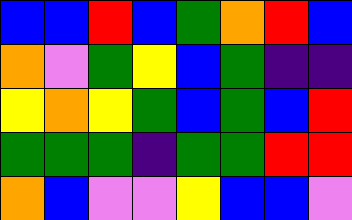[["blue", "blue", "red", "blue", "green", "orange", "red", "blue"], ["orange", "violet", "green", "yellow", "blue", "green", "indigo", "indigo"], ["yellow", "orange", "yellow", "green", "blue", "green", "blue", "red"], ["green", "green", "green", "indigo", "green", "green", "red", "red"], ["orange", "blue", "violet", "violet", "yellow", "blue", "blue", "violet"]]